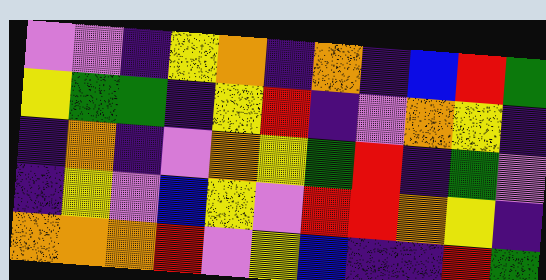[["violet", "violet", "indigo", "yellow", "orange", "indigo", "orange", "indigo", "blue", "red", "green"], ["yellow", "green", "green", "indigo", "yellow", "red", "indigo", "violet", "orange", "yellow", "indigo"], ["indigo", "orange", "indigo", "violet", "orange", "yellow", "green", "red", "indigo", "green", "violet"], ["indigo", "yellow", "violet", "blue", "yellow", "violet", "red", "red", "orange", "yellow", "indigo"], ["orange", "orange", "orange", "red", "violet", "yellow", "blue", "indigo", "indigo", "red", "green"]]